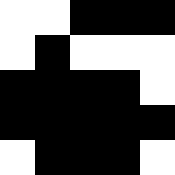[["white", "white", "black", "black", "black"], ["white", "black", "white", "white", "white"], ["black", "black", "black", "black", "white"], ["black", "black", "black", "black", "black"], ["white", "black", "black", "black", "white"]]